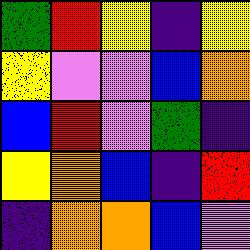[["green", "red", "yellow", "indigo", "yellow"], ["yellow", "violet", "violet", "blue", "orange"], ["blue", "red", "violet", "green", "indigo"], ["yellow", "orange", "blue", "indigo", "red"], ["indigo", "orange", "orange", "blue", "violet"]]